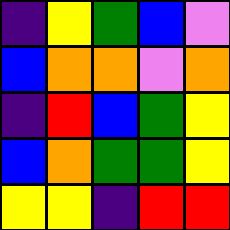[["indigo", "yellow", "green", "blue", "violet"], ["blue", "orange", "orange", "violet", "orange"], ["indigo", "red", "blue", "green", "yellow"], ["blue", "orange", "green", "green", "yellow"], ["yellow", "yellow", "indigo", "red", "red"]]